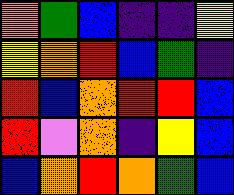[["orange", "green", "blue", "indigo", "indigo", "yellow"], ["yellow", "orange", "red", "blue", "green", "indigo"], ["red", "blue", "orange", "red", "red", "blue"], ["red", "violet", "orange", "indigo", "yellow", "blue"], ["blue", "orange", "red", "orange", "green", "blue"]]